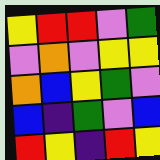[["yellow", "red", "red", "violet", "green"], ["violet", "orange", "violet", "yellow", "yellow"], ["orange", "blue", "yellow", "green", "violet"], ["blue", "indigo", "green", "violet", "blue"], ["red", "yellow", "indigo", "red", "yellow"]]